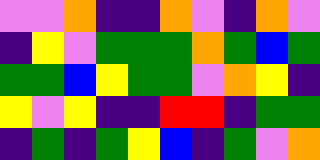[["violet", "violet", "orange", "indigo", "indigo", "orange", "violet", "indigo", "orange", "violet"], ["indigo", "yellow", "violet", "green", "green", "green", "orange", "green", "blue", "green"], ["green", "green", "blue", "yellow", "green", "green", "violet", "orange", "yellow", "indigo"], ["yellow", "violet", "yellow", "indigo", "indigo", "red", "red", "indigo", "green", "green"], ["indigo", "green", "indigo", "green", "yellow", "blue", "indigo", "green", "violet", "orange"]]